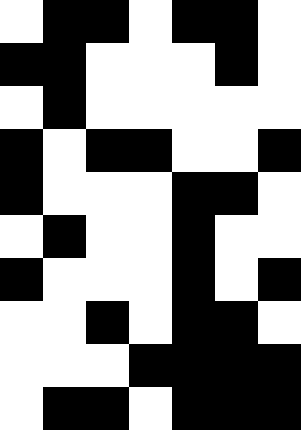[["white", "black", "black", "white", "black", "black", "white"], ["black", "black", "white", "white", "white", "black", "white"], ["white", "black", "white", "white", "white", "white", "white"], ["black", "white", "black", "black", "white", "white", "black"], ["black", "white", "white", "white", "black", "black", "white"], ["white", "black", "white", "white", "black", "white", "white"], ["black", "white", "white", "white", "black", "white", "black"], ["white", "white", "black", "white", "black", "black", "white"], ["white", "white", "white", "black", "black", "black", "black"], ["white", "black", "black", "white", "black", "black", "black"]]